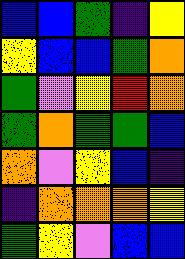[["blue", "blue", "green", "indigo", "yellow"], ["yellow", "blue", "blue", "green", "orange"], ["green", "violet", "yellow", "red", "orange"], ["green", "orange", "green", "green", "blue"], ["orange", "violet", "yellow", "blue", "indigo"], ["indigo", "orange", "orange", "orange", "yellow"], ["green", "yellow", "violet", "blue", "blue"]]